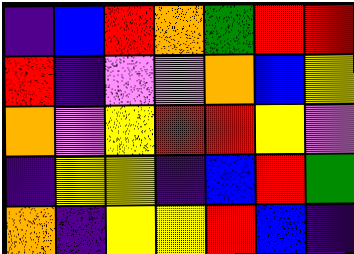[["indigo", "blue", "red", "orange", "green", "red", "red"], ["red", "indigo", "violet", "violet", "orange", "blue", "yellow"], ["orange", "violet", "yellow", "red", "red", "yellow", "violet"], ["indigo", "yellow", "yellow", "indigo", "blue", "red", "green"], ["orange", "indigo", "yellow", "yellow", "red", "blue", "indigo"]]